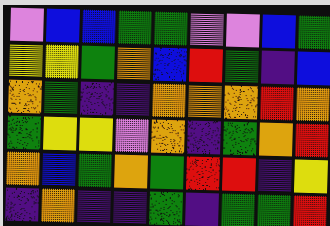[["violet", "blue", "blue", "green", "green", "violet", "violet", "blue", "green"], ["yellow", "yellow", "green", "orange", "blue", "red", "green", "indigo", "blue"], ["orange", "green", "indigo", "indigo", "orange", "orange", "orange", "red", "orange"], ["green", "yellow", "yellow", "violet", "orange", "indigo", "green", "orange", "red"], ["orange", "blue", "green", "orange", "green", "red", "red", "indigo", "yellow"], ["indigo", "orange", "indigo", "indigo", "green", "indigo", "green", "green", "red"]]